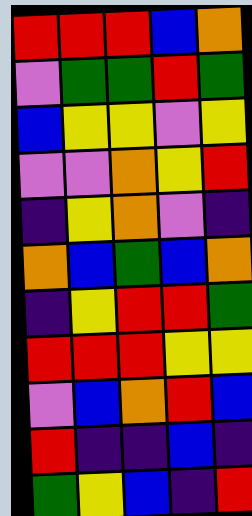[["red", "red", "red", "blue", "orange"], ["violet", "green", "green", "red", "green"], ["blue", "yellow", "yellow", "violet", "yellow"], ["violet", "violet", "orange", "yellow", "red"], ["indigo", "yellow", "orange", "violet", "indigo"], ["orange", "blue", "green", "blue", "orange"], ["indigo", "yellow", "red", "red", "green"], ["red", "red", "red", "yellow", "yellow"], ["violet", "blue", "orange", "red", "blue"], ["red", "indigo", "indigo", "blue", "indigo"], ["green", "yellow", "blue", "indigo", "red"]]